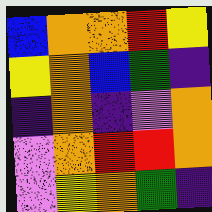[["blue", "orange", "orange", "red", "yellow"], ["yellow", "orange", "blue", "green", "indigo"], ["indigo", "orange", "indigo", "violet", "orange"], ["violet", "orange", "red", "red", "orange"], ["violet", "yellow", "orange", "green", "indigo"]]